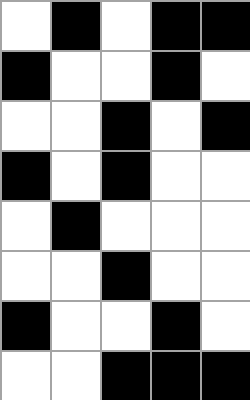[["white", "black", "white", "black", "black"], ["black", "white", "white", "black", "white"], ["white", "white", "black", "white", "black"], ["black", "white", "black", "white", "white"], ["white", "black", "white", "white", "white"], ["white", "white", "black", "white", "white"], ["black", "white", "white", "black", "white"], ["white", "white", "black", "black", "black"]]